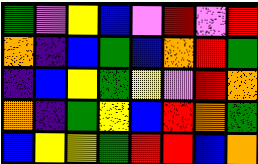[["green", "violet", "yellow", "blue", "violet", "red", "violet", "red"], ["orange", "indigo", "blue", "green", "blue", "orange", "red", "green"], ["indigo", "blue", "yellow", "green", "yellow", "violet", "red", "orange"], ["orange", "indigo", "green", "yellow", "blue", "red", "orange", "green"], ["blue", "yellow", "yellow", "green", "red", "red", "blue", "orange"]]